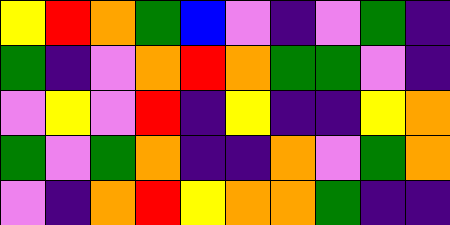[["yellow", "red", "orange", "green", "blue", "violet", "indigo", "violet", "green", "indigo"], ["green", "indigo", "violet", "orange", "red", "orange", "green", "green", "violet", "indigo"], ["violet", "yellow", "violet", "red", "indigo", "yellow", "indigo", "indigo", "yellow", "orange"], ["green", "violet", "green", "orange", "indigo", "indigo", "orange", "violet", "green", "orange"], ["violet", "indigo", "orange", "red", "yellow", "orange", "orange", "green", "indigo", "indigo"]]